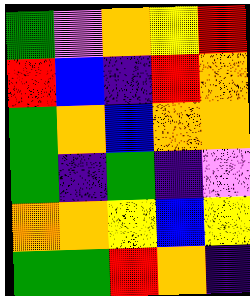[["green", "violet", "orange", "yellow", "red"], ["red", "blue", "indigo", "red", "orange"], ["green", "orange", "blue", "orange", "orange"], ["green", "indigo", "green", "indigo", "violet"], ["orange", "orange", "yellow", "blue", "yellow"], ["green", "green", "red", "orange", "indigo"]]